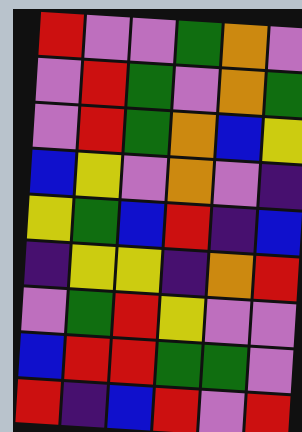[["red", "violet", "violet", "green", "orange", "violet"], ["violet", "red", "green", "violet", "orange", "green"], ["violet", "red", "green", "orange", "blue", "yellow"], ["blue", "yellow", "violet", "orange", "violet", "indigo"], ["yellow", "green", "blue", "red", "indigo", "blue"], ["indigo", "yellow", "yellow", "indigo", "orange", "red"], ["violet", "green", "red", "yellow", "violet", "violet"], ["blue", "red", "red", "green", "green", "violet"], ["red", "indigo", "blue", "red", "violet", "red"]]